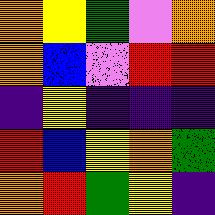[["orange", "yellow", "green", "violet", "orange"], ["orange", "blue", "violet", "red", "red"], ["indigo", "yellow", "indigo", "indigo", "indigo"], ["red", "blue", "yellow", "orange", "green"], ["orange", "red", "green", "yellow", "indigo"]]